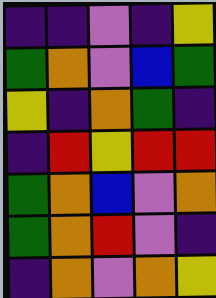[["indigo", "indigo", "violet", "indigo", "yellow"], ["green", "orange", "violet", "blue", "green"], ["yellow", "indigo", "orange", "green", "indigo"], ["indigo", "red", "yellow", "red", "red"], ["green", "orange", "blue", "violet", "orange"], ["green", "orange", "red", "violet", "indigo"], ["indigo", "orange", "violet", "orange", "yellow"]]